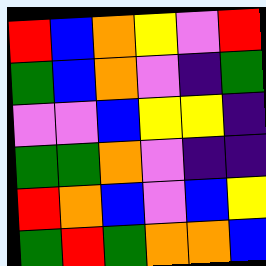[["red", "blue", "orange", "yellow", "violet", "red"], ["green", "blue", "orange", "violet", "indigo", "green"], ["violet", "violet", "blue", "yellow", "yellow", "indigo"], ["green", "green", "orange", "violet", "indigo", "indigo"], ["red", "orange", "blue", "violet", "blue", "yellow"], ["green", "red", "green", "orange", "orange", "blue"]]